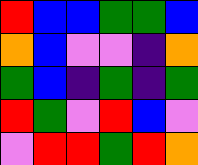[["red", "blue", "blue", "green", "green", "blue"], ["orange", "blue", "violet", "violet", "indigo", "orange"], ["green", "blue", "indigo", "green", "indigo", "green"], ["red", "green", "violet", "red", "blue", "violet"], ["violet", "red", "red", "green", "red", "orange"]]